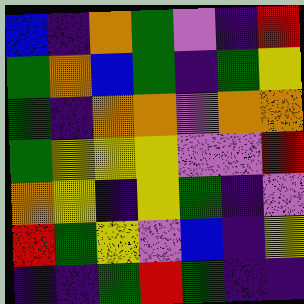[["blue", "indigo", "orange", "green", "violet", "indigo", "red"], ["green", "orange", "blue", "green", "indigo", "green", "yellow"], ["green", "indigo", "orange", "orange", "violet", "orange", "orange"], ["green", "yellow", "yellow", "yellow", "violet", "violet", "red"], ["orange", "yellow", "indigo", "yellow", "green", "indigo", "violet"], ["red", "green", "yellow", "violet", "blue", "indigo", "yellow"], ["indigo", "indigo", "green", "red", "green", "indigo", "indigo"]]